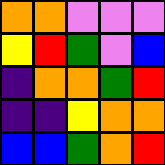[["orange", "orange", "violet", "violet", "violet"], ["yellow", "red", "green", "violet", "blue"], ["indigo", "orange", "orange", "green", "red"], ["indigo", "indigo", "yellow", "orange", "orange"], ["blue", "blue", "green", "orange", "red"]]